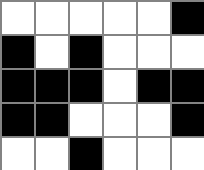[["white", "white", "white", "white", "white", "black"], ["black", "white", "black", "white", "white", "white"], ["black", "black", "black", "white", "black", "black"], ["black", "black", "white", "white", "white", "black"], ["white", "white", "black", "white", "white", "white"]]